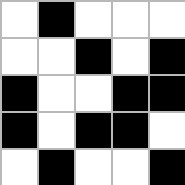[["white", "black", "white", "white", "white"], ["white", "white", "black", "white", "black"], ["black", "white", "white", "black", "black"], ["black", "white", "black", "black", "white"], ["white", "black", "white", "white", "black"]]